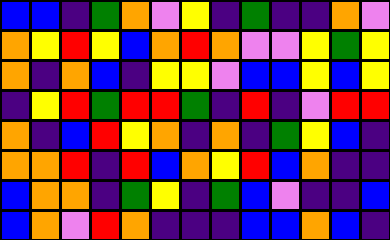[["blue", "blue", "indigo", "green", "orange", "violet", "yellow", "indigo", "green", "indigo", "indigo", "orange", "violet"], ["orange", "yellow", "red", "yellow", "blue", "orange", "red", "orange", "violet", "violet", "yellow", "green", "yellow"], ["orange", "indigo", "orange", "blue", "indigo", "yellow", "yellow", "violet", "blue", "blue", "yellow", "blue", "yellow"], ["indigo", "yellow", "red", "green", "red", "red", "green", "indigo", "red", "indigo", "violet", "red", "red"], ["orange", "indigo", "blue", "red", "yellow", "orange", "indigo", "orange", "indigo", "green", "yellow", "blue", "indigo"], ["orange", "orange", "red", "indigo", "red", "blue", "orange", "yellow", "red", "blue", "orange", "indigo", "indigo"], ["blue", "orange", "orange", "indigo", "green", "yellow", "indigo", "green", "blue", "violet", "indigo", "indigo", "blue"], ["blue", "orange", "violet", "red", "orange", "indigo", "indigo", "indigo", "blue", "blue", "orange", "blue", "indigo"]]